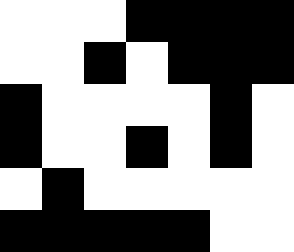[["white", "white", "white", "black", "black", "black", "black"], ["white", "white", "black", "white", "black", "black", "black"], ["black", "white", "white", "white", "white", "black", "white"], ["black", "white", "white", "black", "white", "black", "white"], ["white", "black", "white", "white", "white", "white", "white"], ["black", "black", "black", "black", "black", "white", "white"]]